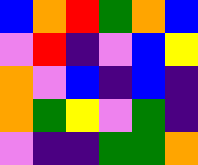[["blue", "orange", "red", "green", "orange", "blue"], ["violet", "red", "indigo", "violet", "blue", "yellow"], ["orange", "violet", "blue", "indigo", "blue", "indigo"], ["orange", "green", "yellow", "violet", "green", "indigo"], ["violet", "indigo", "indigo", "green", "green", "orange"]]